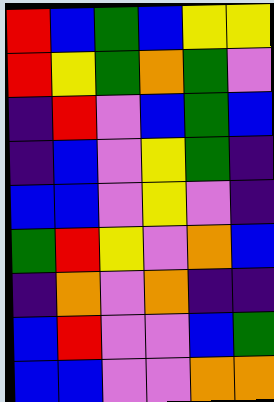[["red", "blue", "green", "blue", "yellow", "yellow"], ["red", "yellow", "green", "orange", "green", "violet"], ["indigo", "red", "violet", "blue", "green", "blue"], ["indigo", "blue", "violet", "yellow", "green", "indigo"], ["blue", "blue", "violet", "yellow", "violet", "indigo"], ["green", "red", "yellow", "violet", "orange", "blue"], ["indigo", "orange", "violet", "orange", "indigo", "indigo"], ["blue", "red", "violet", "violet", "blue", "green"], ["blue", "blue", "violet", "violet", "orange", "orange"]]